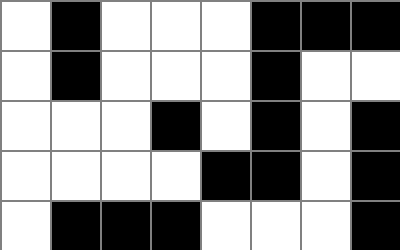[["white", "black", "white", "white", "white", "black", "black", "black"], ["white", "black", "white", "white", "white", "black", "white", "white"], ["white", "white", "white", "black", "white", "black", "white", "black"], ["white", "white", "white", "white", "black", "black", "white", "black"], ["white", "black", "black", "black", "white", "white", "white", "black"]]